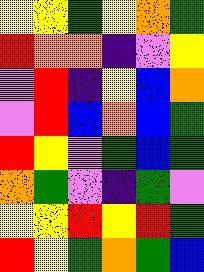[["yellow", "yellow", "green", "yellow", "orange", "green"], ["red", "orange", "orange", "indigo", "violet", "yellow"], ["violet", "red", "indigo", "yellow", "blue", "orange"], ["violet", "red", "blue", "orange", "blue", "green"], ["red", "yellow", "violet", "green", "blue", "green"], ["orange", "green", "violet", "indigo", "green", "violet"], ["yellow", "yellow", "red", "yellow", "red", "green"], ["red", "yellow", "green", "orange", "green", "blue"]]